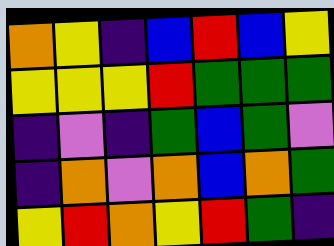[["orange", "yellow", "indigo", "blue", "red", "blue", "yellow"], ["yellow", "yellow", "yellow", "red", "green", "green", "green"], ["indigo", "violet", "indigo", "green", "blue", "green", "violet"], ["indigo", "orange", "violet", "orange", "blue", "orange", "green"], ["yellow", "red", "orange", "yellow", "red", "green", "indigo"]]